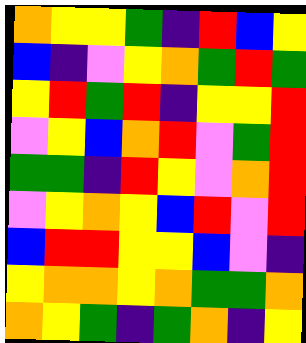[["orange", "yellow", "yellow", "green", "indigo", "red", "blue", "yellow"], ["blue", "indigo", "violet", "yellow", "orange", "green", "red", "green"], ["yellow", "red", "green", "red", "indigo", "yellow", "yellow", "red"], ["violet", "yellow", "blue", "orange", "red", "violet", "green", "red"], ["green", "green", "indigo", "red", "yellow", "violet", "orange", "red"], ["violet", "yellow", "orange", "yellow", "blue", "red", "violet", "red"], ["blue", "red", "red", "yellow", "yellow", "blue", "violet", "indigo"], ["yellow", "orange", "orange", "yellow", "orange", "green", "green", "orange"], ["orange", "yellow", "green", "indigo", "green", "orange", "indigo", "yellow"]]